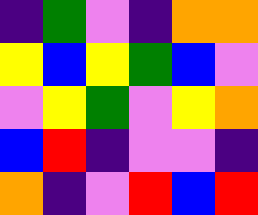[["indigo", "green", "violet", "indigo", "orange", "orange"], ["yellow", "blue", "yellow", "green", "blue", "violet"], ["violet", "yellow", "green", "violet", "yellow", "orange"], ["blue", "red", "indigo", "violet", "violet", "indigo"], ["orange", "indigo", "violet", "red", "blue", "red"]]